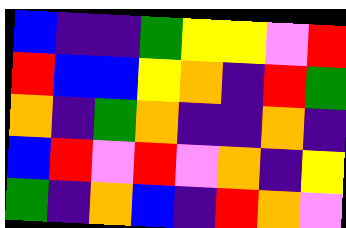[["blue", "indigo", "indigo", "green", "yellow", "yellow", "violet", "red"], ["red", "blue", "blue", "yellow", "orange", "indigo", "red", "green"], ["orange", "indigo", "green", "orange", "indigo", "indigo", "orange", "indigo"], ["blue", "red", "violet", "red", "violet", "orange", "indigo", "yellow"], ["green", "indigo", "orange", "blue", "indigo", "red", "orange", "violet"]]